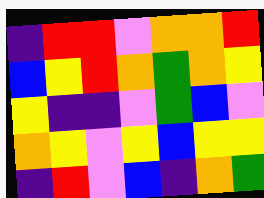[["indigo", "red", "red", "violet", "orange", "orange", "red"], ["blue", "yellow", "red", "orange", "green", "orange", "yellow"], ["yellow", "indigo", "indigo", "violet", "green", "blue", "violet"], ["orange", "yellow", "violet", "yellow", "blue", "yellow", "yellow"], ["indigo", "red", "violet", "blue", "indigo", "orange", "green"]]